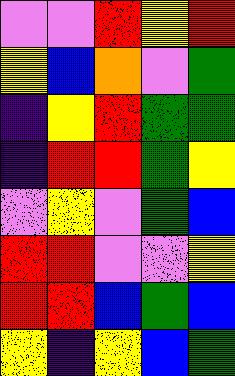[["violet", "violet", "red", "yellow", "red"], ["yellow", "blue", "orange", "violet", "green"], ["indigo", "yellow", "red", "green", "green"], ["indigo", "red", "red", "green", "yellow"], ["violet", "yellow", "violet", "green", "blue"], ["red", "red", "violet", "violet", "yellow"], ["red", "red", "blue", "green", "blue"], ["yellow", "indigo", "yellow", "blue", "green"]]